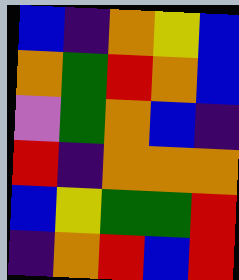[["blue", "indigo", "orange", "yellow", "blue"], ["orange", "green", "red", "orange", "blue"], ["violet", "green", "orange", "blue", "indigo"], ["red", "indigo", "orange", "orange", "orange"], ["blue", "yellow", "green", "green", "red"], ["indigo", "orange", "red", "blue", "red"]]